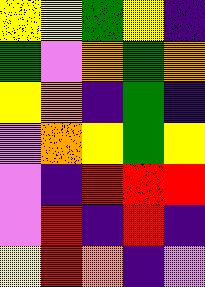[["yellow", "yellow", "green", "yellow", "indigo"], ["green", "violet", "orange", "green", "orange"], ["yellow", "orange", "indigo", "green", "indigo"], ["violet", "orange", "yellow", "green", "yellow"], ["violet", "indigo", "red", "red", "red"], ["violet", "red", "indigo", "red", "indigo"], ["yellow", "red", "orange", "indigo", "violet"]]